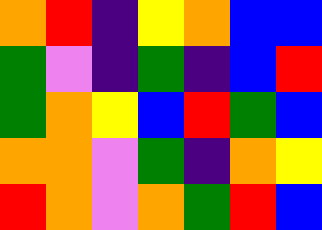[["orange", "red", "indigo", "yellow", "orange", "blue", "blue"], ["green", "violet", "indigo", "green", "indigo", "blue", "red"], ["green", "orange", "yellow", "blue", "red", "green", "blue"], ["orange", "orange", "violet", "green", "indigo", "orange", "yellow"], ["red", "orange", "violet", "orange", "green", "red", "blue"]]